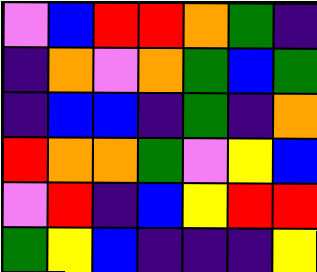[["violet", "blue", "red", "red", "orange", "green", "indigo"], ["indigo", "orange", "violet", "orange", "green", "blue", "green"], ["indigo", "blue", "blue", "indigo", "green", "indigo", "orange"], ["red", "orange", "orange", "green", "violet", "yellow", "blue"], ["violet", "red", "indigo", "blue", "yellow", "red", "red"], ["green", "yellow", "blue", "indigo", "indigo", "indigo", "yellow"]]